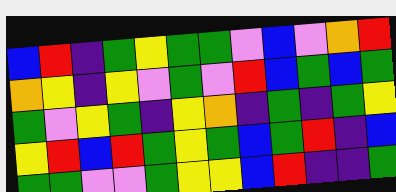[["blue", "red", "indigo", "green", "yellow", "green", "green", "violet", "blue", "violet", "orange", "red"], ["orange", "yellow", "indigo", "yellow", "violet", "green", "violet", "red", "blue", "green", "blue", "green"], ["green", "violet", "yellow", "green", "indigo", "yellow", "orange", "indigo", "green", "indigo", "green", "yellow"], ["yellow", "red", "blue", "red", "green", "yellow", "green", "blue", "green", "red", "indigo", "blue"], ["green", "green", "violet", "violet", "green", "yellow", "yellow", "blue", "red", "indigo", "indigo", "green"]]